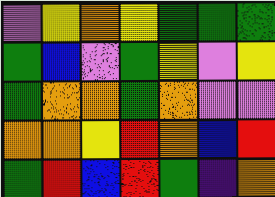[["violet", "yellow", "orange", "yellow", "green", "green", "green"], ["green", "blue", "violet", "green", "yellow", "violet", "yellow"], ["green", "orange", "orange", "green", "orange", "violet", "violet"], ["orange", "orange", "yellow", "red", "orange", "blue", "red"], ["green", "red", "blue", "red", "green", "indigo", "orange"]]